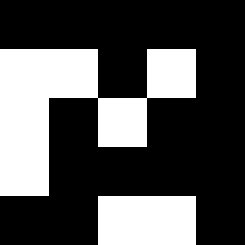[["black", "black", "black", "black", "black"], ["white", "white", "black", "white", "black"], ["white", "black", "white", "black", "black"], ["white", "black", "black", "black", "black"], ["black", "black", "white", "white", "black"]]